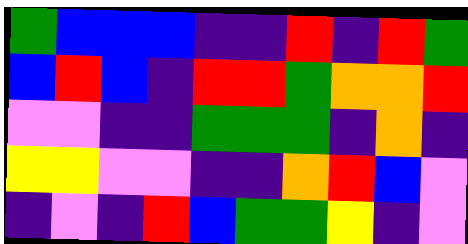[["green", "blue", "blue", "blue", "indigo", "indigo", "red", "indigo", "red", "green"], ["blue", "red", "blue", "indigo", "red", "red", "green", "orange", "orange", "red"], ["violet", "violet", "indigo", "indigo", "green", "green", "green", "indigo", "orange", "indigo"], ["yellow", "yellow", "violet", "violet", "indigo", "indigo", "orange", "red", "blue", "violet"], ["indigo", "violet", "indigo", "red", "blue", "green", "green", "yellow", "indigo", "violet"]]